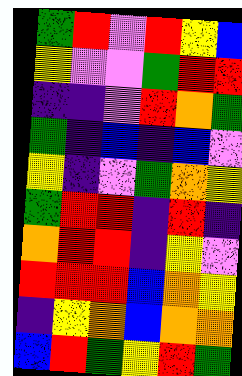[["green", "red", "violet", "red", "yellow", "blue"], ["yellow", "violet", "violet", "green", "red", "red"], ["indigo", "indigo", "violet", "red", "orange", "green"], ["green", "indigo", "blue", "indigo", "blue", "violet"], ["yellow", "indigo", "violet", "green", "orange", "yellow"], ["green", "red", "red", "indigo", "red", "indigo"], ["orange", "red", "red", "indigo", "yellow", "violet"], ["red", "red", "red", "blue", "orange", "yellow"], ["indigo", "yellow", "orange", "blue", "orange", "orange"], ["blue", "red", "green", "yellow", "red", "green"]]